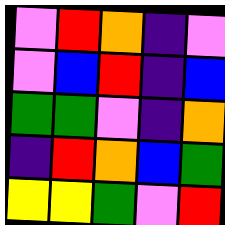[["violet", "red", "orange", "indigo", "violet"], ["violet", "blue", "red", "indigo", "blue"], ["green", "green", "violet", "indigo", "orange"], ["indigo", "red", "orange", "blue", "green"], ["yellow", "yellow", "green", "violet", "red"]]